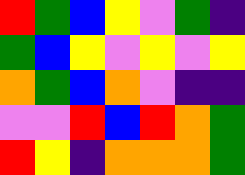[["red", "green", "blue", "yellow", "violet", "green", "indigo"], ["green", "blue", "yellow", "violet", "yellow", "violet", "yellow"], ["orange", "green", "blue", "orange", "violet", "indigo", "indigo"], ["violet", "violet", "red", "blue", "red", "orange", "green"], ["red", "yellow", "indigo", "orange", "orange", "orange", "green"]]